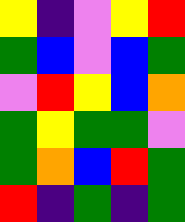[["yellow", "indigo", "violet", "yellow", "red"], ["green", "blue", "violet", "blue", "green"], ["violet", "red", "yellow", "blue", "orange"], ["green", "yellow", "green", "green", "violet"], ["green", "orange", "blue", "red", "green"], ["red", "indigo", "green", "indigo", "green"]]